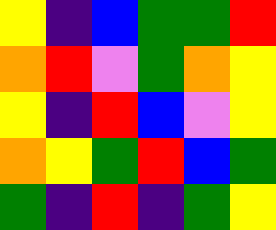[["yellow", "indigo", "blue", "green", "green", "red"], ["orange", "red", "violet", "green", "orange", "yellow"], ["yellow", "indigo", "red", "blue", "violet", "yellow"], ["orange", "yellow", "green", "red", "blue", "green"], ["green", "indigo", "red", "indigo", "green", "yellow"]]